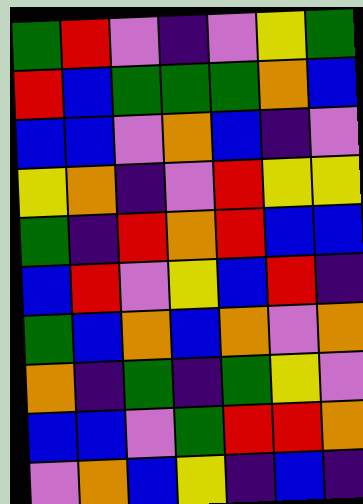[["green", "red", "violet", "indigo", "violet", "yellow", "green"], ["red", "blue", "green", "green", "green", "orange", "blue"], ["blue", "blue", "violet", "orange", "blue", "indigo", "violet"], ["yellow", "orange", "indigo", "violet", "red", "yellow", "yellow"], ["green", "indigo", "red", "orange", "red", "blue", "blue"], ["blue", "red", "violet", "yellow", "blue", "red", "indigo"], ["green", "blue", "orange", "blue", "orange", "violet", "orange"], ["orange", "indigo", "green", "indigo", "green", "yellow", "violet"], ["blue", "blue", "violet", "green", "red", "red", "orange"], ["violet", "orange", "blue", "yellow", "indigo", "blue", "indigo"]]